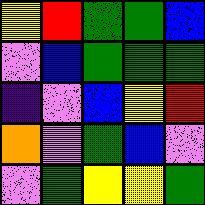[["yellow", "red", "green", "green", "blue"], ["violet", "blue", "green", "green", "green"], ["indigo", "violet", "blue", "yellow", "red"], ["orange", "violet", "green", "blue", "violet"], ["violet", "green", "yellow", "yellow", "green"]]